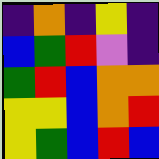[["indigo", "orange", "indigo", "yellow", "indigo"], ["blue", "green", "red", "violet", "indigo"], ["green", "red", "blue", "orange", "orange"], ["yellow", "yellow", "blue", "orange", "red"], ["yellow", "green", "blue", "red", "blue"]]